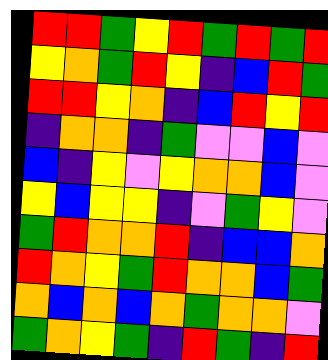[["red", "red", "green", "yellow", "red", "green", "red", "green", "red"], ["yellow", "orange", "green", "red", "yellow", "indigo", "blue", "red", "green"], ["red", "red", "yellow", "orange", "indigo", "blue", "red", "yellow", "red"], ["indigo", "orange", "orange", "indigo", "green", "violet", "violet", "blue", "violet"], ["blue", "indigo", "yellow", "violet", "yellow", "orange", "orange", "blue", "violet"], ["yellow", "blue", "yellow", "yellow", "indigo", "violet", "green", "yellow", "violet"], ["green", "red", "orange", "orange", "red", "indigo", "blue", "blue", "orange"], ["red", "orange", "yellow", "green", "red", "orange", "orange", "blue", "green"], ["orange", "blue", "orange", "blue", "orange", "green", "orange", "orange", "violet"], ["green", "orange", "yellow", "green", "indigo", "red", "green", "indigo", "red"]]